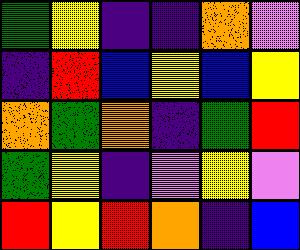[["green", "yellow", "indigo", "indigo", "orange", "violet"], ["indigo", "red", "blue", "yellow", "blue", "yellow"], ["orange", "green", "orange", "indigo", "green", "red"], ["green", "yellow", "indigo", "violet", "yellow", "violet"], ["red", "yellow", "red", "orange", "indigo", "blue"]]